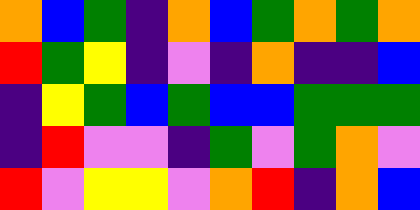[["orange", "blue", "green", "indigo", "orange", "blue", "green", "orange", "green", "orange"], ["red", "green", "yellow", "indigo", "violet", "indigo", "orange", "indigo", "indigo", "blue"], ["indigo", "yellow", "green", "blue", "green", "blue", "blue", "green", "green", "green"], ["indigo", "red", "violet", "violet", "indigo", "green", "violet", "green", "orange", "violet"], ["red", "violet", "yellow", "yellow", "violet", "orange", "red", "indigo", "orange", "blue"]]